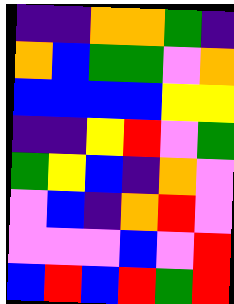[["indigo", "indigo", "orange", "orange", "green", "indigo"], ["orange", "blue", "green", "green", "violet", "orange"], ["blue", "blue", "blue", "blue", "yellow", "yellow"], ["indigo", "indigo", "yellow", "red", "violet", "green"], ["green", "yellow", "blue", "indigo", "orange", "violet"], ["violet", "blue", "indigo", "orange", "red", "violet"], ["violet", "violet", "violet", "blue", "violet", "red"], ["blue", "red", "blue", "red", "green", "red"]]